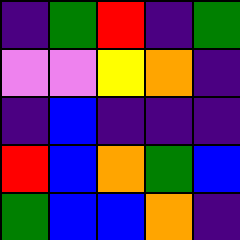[["indigo", "green", "red", "indigo", "green"], ["violet", "violet", "yellow", "orange", "indigo"], ["indigo", "blue", "indigo", "indigo", "indigo"], ["red", "blue", "orange", "green", "blue"], ["green", "blue", "blue", "orange", "indigo"]]